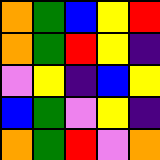[["orange", "green", "blue", "yellow", "red"], ["orange", "green", "red", "yellow", "indigo"], ["violet", "yellow", "indigo", "blue", "yellow"], ["blue", "green", "violet", "yellow", "indigo"], ["orange", "green", "red", "violet", "orange"]]